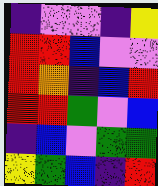[["indigo", "violet", "violet", "indigo", "yellow"], ["red", "red", "blue", "violet", "violet"], ["red", "orange", "indigo", "blue", "red"], ["red", "red", "green", "violet", "blue"], ["indigo", "blue", "violet", "green", "green"], ["yellow", "green", "blue", "indigo", "red"]]